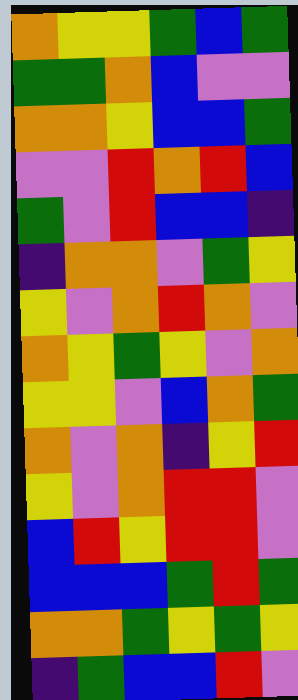[["orange", "yellow", "yellow", "green", "blue", "green"], ["green", "green", "orange", "blue", "violet", "violet"], ["orange", "orange", "yellow", "blue", "blue", "green"], ["violet", "violet", "red", "orange", "red", "blue"], ["green", "violet", "red", "blue", "blue", "indigo"], ["indigo", "orange", "orange", "violet", "green", "yellow"], ["yellow", "violet", "orange", "red", "orange", "violet"], ["orange", "yellow", "green", "yellow", "violet", "orange"], ["yellow", "yellow", "violet", "blue", "orange", "green"], ["orange", "violet", "orange", "indigo", "yellow", "red"], ["yellow", "violet", "orange", "red", "red", "violet"], ["blue", "red", "yellow", "red", "red", "violet"], ["blue", "blue", "blue", "green", "red", "green"], ["orange", "orange", "green", "yellow", "green", "yellow"], ["indigo", "green", "blue", "blue", "red", "violet"]]